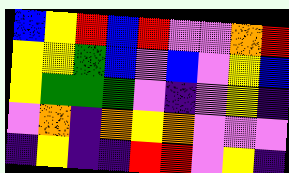[["blue", "yellow", "red", "blue", "red", "violet", "violet", "orange", "red"], ["yellow", "yellow", "green", "blue", "violet", "blue", "violet", "yellow", "blue"], ["yellow", "green", "green", "green", "violet", "indigo", "violet", "yellow", "indigo"], ["violet", "orange", "indigo", "orange", "yellow", "orange", "violet", "violet", "violet"], ["indigo", "yellow", "indigo", "indigo", "red", "red", "violet", "yellow", "indigo"]]